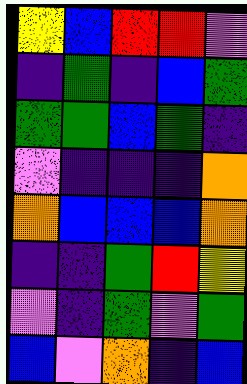[["yellow", "blue", "red", "red", "violet"], ["indigo", "green", "indigo", "blue", "green"], ["green", "green", "blue", "green", "indigo"], ["violet", "indigo", "indigo", "indigo", "orange"], ["orange", "blue", "blue", "blue", "orange"], ["indigo", "indigo", "green", "red", "yellow"], ["violet", "indigo", "green", "violet", "green"], ["blue", "violet", "orange", "indigo", "blue"]]